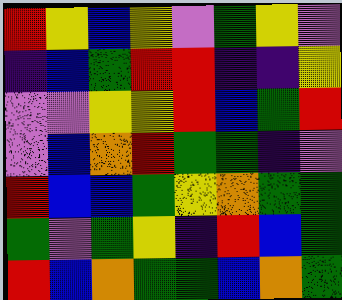[["red", "yellow", "blue", "yellow", "violet", "green", "yellow", "violet"], ["indigo", "blue", "green", "red", "red", "indigo", "indigo", "yellow"], ["violet", "violet", "yellow", "yellow", "red", "blue", "green", "red"], ["violet", "blue", "orange", "red", "green", "green", "indigo", "violet"], ["red", "blue", "blue", "green", "yellow", "orange", "green", "green"], ["green", "violet", "green", "yellow", "indigo", "red", "blue", "green"], ["red", "blue", "orange", "green", "green", "blue", "orange", "green"]]